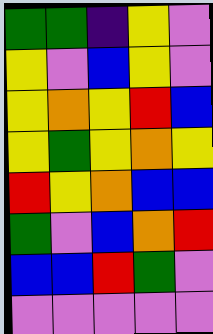[["green", "green", "indigo", "yellow", "violet"], ["yellow", "violet", "blue", "yellow", "violet"], ["yellow", "orange", "yellow", "red", "blue"], ["yellow", "green", "yellow", "orange", "yellow"], ["red", "yellow", "orange", "blue", "blue"], ["green", "violet", "blue", "orange", "red"], ["blue", "blue", "red", "green", "violet"], ["violet", "violet", "violet", "violet", "violet"]]